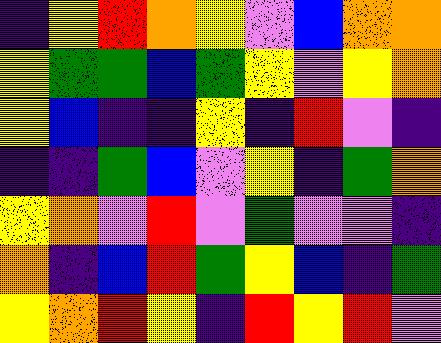[["indigo", "yellow", "red", "orange", "yellow", "violet", "blue", "orange", "orange"], ["yellow", "green", "green", "blue", "green", "yellow", "violet", "yellow", "orange"], ["yellow", "blue", "indigo", "indigo", "yellow", "indigo", "red", "violet", "indigo"], ["indigo", "indigo", "green", "blue", "violet", "yellow", "indigo", "green", "orange"], ["yellow", "orange", "violet", "red", "violet", "green", "violet", "violet", "indigo"], ["orange", "indigo", "blue", "red", "green", "yellow", "blue", "indigo", "green"], ["yellow", "orange", "red", "yellow", "indigo", "red", "yellow", "red", "violet"]]